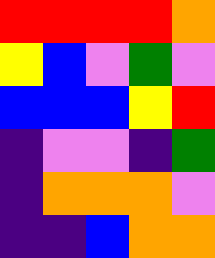[["red", "red", "red", "red", "orange"], ["yellow", "blue", "violet", "green", "violet"], ["blue", "blue", "blue", "yellow", "red"], ["indigo", "violet", "violet", "indigo", "green"], ["indigo", "orange", "orange", "orange", "violet"], ["indigo", "indigo", "blue", "orange", "orange"]]